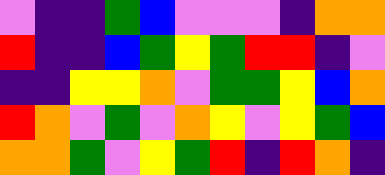[["violet", "indigo", "indigo", "green", "blue", "violet", "violet", "violet", "indigo", "orange", "orange"], ["red", "indigo", "indigo", "blue", "green", "yellow", "green", "red", "red", "indigo", "violet"], ["indigo", "indigo", "yellow", "yellow", "orange", "violet", "green", "green", "yellow", "blue", "orange"], ["red", "orange", "violet", "green", "violet", "orange", "yellow", "violet", "yellow", "green", "blue"], ["orange", "orange", "green", "violet", "yellow", "green", "red", "indigo", "red", "orange", "indigo"]]